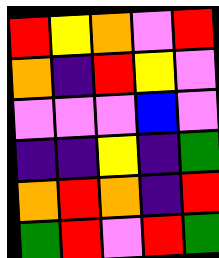[["red", "yellow", "orange", "violet", "red"], ["orange", "indigo", "red", "yellow", "violet"], ["violet", "violet", "violet", "blue", "violet"], ["indigo", "indigo", "yellow", "indigo", "green"], ["orange", "red", "orange", "indigo", "red"], ["green", "red", "violet", "red", "green"]]